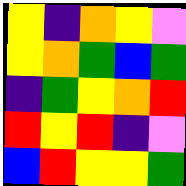[["yellow", "indigo", "orange", "yellow", "violet"], ["yellow", "orange", "green", "blue", "green"], ["indigo", "green", "yellow", "orange", "red"], ["red", "yellow", "red", "indigo", "violet"], ["blue", "red", "yellow", "yellow", "green"]]